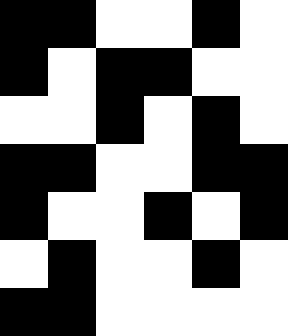[["black", "black", "white", "white", "black", "white"], ["black", "white", "black", "black", "white", "white"], ["white", "white", "black", "white", "black", "white"], ["black", "black", "white", "white", "black", "black"], ["black", "white", "white", "black", "white", "black"], ["white", "black", "white", "white", "black", "white"], ["black", "black", "white", "white", "white", "white"]]